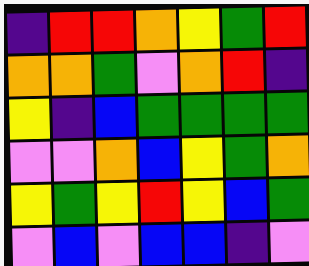[["indigo", "red", "red", "orange", "yellow", "green", "red"], ["orange", "orange", "green", "violet", "orange", "red", "indigo"], ["yellow", "indigo", "blue", "green", "green", "green", "green"], ["violet", "violet", "orange", "blue", "yellow", "green", "orange"], ["yellow", "green", "yellow", "red", "yellow", "blue", "green"], ["violet", "blue", "violet", "blue", "blue", "indigo", "violet"]]